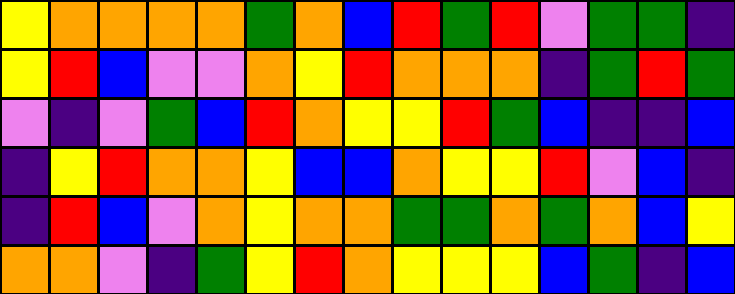[["yellow", "orange", "orange", "orange", "orange", "green", "orange", "blue", "red", "green", "red", "violet", "green", "green", "indigo"], ["yellow", "red", "blue", "violet", "violet", "orange", "yellow", "red", "orange", "orange", "orange", "indigo", "green", "red", "green"], ["violet", "indigo", "violet", "green", "blue", "red", "orange", "yellow", "yellow", "red", "green", "blue", "indigo", "indigo", "blue"], ["indigo", "yellow", "red", "orange", "orange", "yellow", "blue", "blue", "orange", "yellow", "yellow", "red", "violet", "blue", "indigo"], ["indigo", "red", "blue", "violet", "orange", "yellow", "orange", "orange", "green", "green", "orange", "green", "orange", "blue", "yellow"], ["orange", "orange", "violet", "indigo", "green", "yellow", "red", "orange", "yellow", "yellow", "yellow", "blue", "green", "indigo", "blue"]]